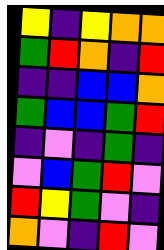[["yellow", "indigo", "yellow", "orange", "orange"], ["green", "red", "orange", "indigo", "red"], ["indigo", "indigo", "blue", "blue", "orange"], ["green", "blue", "blue", "green", "red"], ["indigo", "violet", "indigo", "green", "indigo"], ["violet", "blue", "green", "red", "violet"], ["red", "yellow", "green", "violet", "indigo"], ["orange", "violet", "indigo", "red", "violet"]]